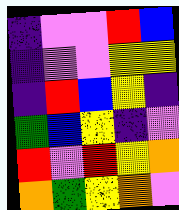[["indigo", "violet", "violet", "red", "blue"], ["indigo", "violet", "violet", "yellow", "yellow"], ["indigo", "red", "blue", "yellow", "indigo"], ["green", "blue", "yellow", "indigo", "violet"], ["red", "violet", "red", "yellow", "orange"], ["orange", "green", "yellow", "orange", "violet"]]